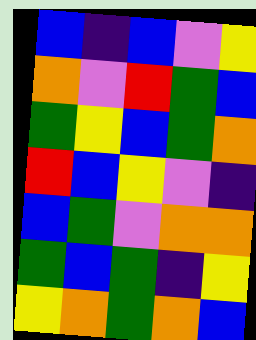[["blue", "indigo", "blue", "violet", "yellow"], ["orange", "violet", "red", "green", "blue"], ["green", "yellow", "blue", "green", "orange"], ["red", "blue", "yellow", "violet", "indigo"], ["blue", "green", "violet", "orange", "orange"], ["green", "blue", "green", "indigo", "yellow"], ["yellow", "orange", "green", "orange", "blue"]]